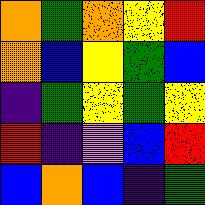[["orange", "green", "orange", "yellow", "red"], ["orange", "blue", "yellow", "green", "blue"], ["indigo", "green", "yellow", "green", "yellow"], ["red", "indigo", "violet", "blue", "red"], ["blue", "orange", "blue", "indigo", "green"]]